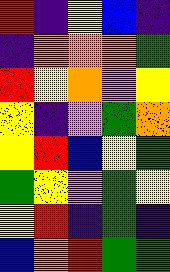[["red", "indigo", "yellow", "blue", "indigo"], ["indigo", "orange", "orange", "orange", "green"], ["red", "yellow", "orange", "violet", "yellow"], ["yellow", "indigo", "violet", "green", "orange"], ["yellow", "red", "blue", "yellow", "green"], ["green", "yellow", "violet", "green", "yellow"], ["yellow", "red", "indigo", "green", "indigo"], ["blue", "orange", "red", "green", "green"]]